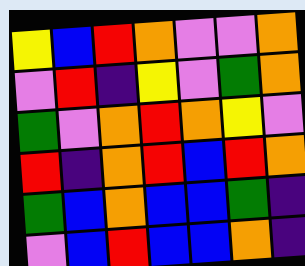[["yellow", "blue", "red", "orange", "violet", "violet", "orange"], ["violet", "red", "indigo", "yellow", "violet", "green", "orange"], ["green", "violet", "orange", "red", "orange", "yellow", "violet"], ["red", "indigo", "orange", "red", "blue", "red", "orange"], ["green", "blue", "orange", "blue", "blue", "green", "indigo"], ["violet", "blue", "red", "blue", "blue", "orange", "indigo"]]